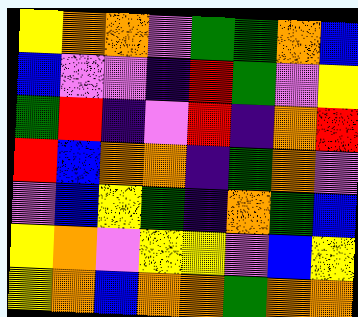[["yellow", "orange", "orange", "violet", "green", "green", "orange", "blue"], ["blue", "violet", "violet", "indigo", "red", "green", "violet", "yellow"], ["green", "red", "indigo", "violet", "red", "indigo", "orange", "red"], ["red", "blue", "orange", "orange", "indigo", "green", "orange", "violet"], ["violet", "blue", "yellow", "green", "indigo", "orange", "green", "blue"], ["yellow", "orange", "violet", "yellow", "yellow", "violet", "blue", "yellow"], ["yellow", "orange", "blue", "orange", "orange", "green", "orange", "orange"]]